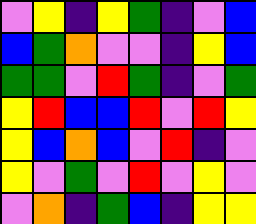[["violet", "yellow", "indigo", "yellow", "green", "indigo", "violet", "blue"], ["blue", "green", "orange", "violet", "violet", "indigo", "yellow", "blue"], ["green", "green", "violet", "red", "green", "indigo", "violet", "green"], ["yellow", "red", "blue", "blue", "red", "violet", "red", "yellow"], ["yellow", "blue", "orange", "blue", "violet", "red", "indigo", "violet"], ["yellow", "violet", "green", "violet", "red", "violet", "yellow", "violet"], ["violet", "orange", "indigo", "green", "blue", "indigo", "yellow", "yellow"]]